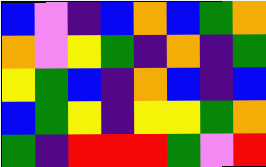[["blue", "violet", "indigo", "blue", "orange", "blue", "green", "orange"], ["orange", "violet", "yellow", "green", "indigo", "orange", "indigo", "green"], ["yellow", "green", "blue", "indigo", "orange", "blue", "indigo", "blue"], ["blue", "green", "yellow", "indigo", "yellow", "yellow", "green", "orange"], ["green", "indigo", "red", "red", "red", "green", "violet", "red"]]